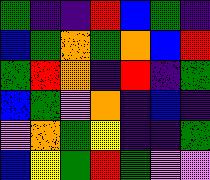[["green", "indigo", "indigo", "red", "blue", "green", "indigo"], ["blue", "green", "orange", "green", "orange", "blue", "red"], ["green", "red", "orange", "indigo", "red", "indigo", "green"], ["blue", "green", "violet", "orange", "indigo", "blue", "indigo"], ["violet", "orange", "green", "yellow", "indigo", "indigo", "green"], ["blue", "yellow", "green", "red", "green", "violet", "violet"]]